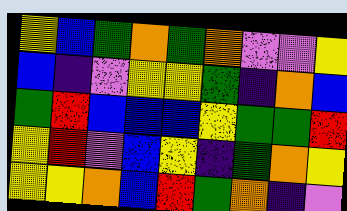[["yellow", "blue", "green", "orange", "green", "orange", "violet", "violet", "yellow"], ["blue", "indigo", "violet", "yellow", "yellow", "green", "indigo", "orange", "blue"], ["green", "red", "blue", "blue", "blue", "yellow", "green", "green", "red"], ["yellow", "red", "violet", "blue", "yellow", "indigo", "green", "orange", "yellow"], ["yellow", "yellow", "orange", "blue", "red", "green", "orange", "indigo", "violet"]]